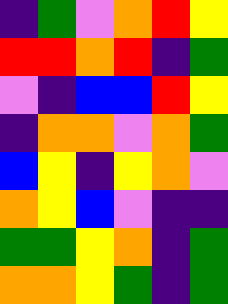[["indigo", "green", "violet", "orange", "red", "yellow"], ["red", "red", "orange", "red", "indigo", "green"], ["violet", "indigo", "blue", "blue", "red", "yellow"], ["indigo", "orange", "orange", "violet", "orange", "green"], ["blue", "yellow", "indigo", "yellow", "orange", "violet"], ["orange", "yellow", "blue", "violet", "indigo", "indigo"], ["green", "green", "yellow", "orange", "indigo", "green"], ["orange", "orange", "yellow", "green", "indigo", "green"]]